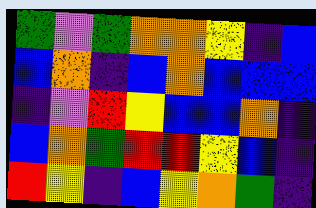[["green", "violet", "green", "orange", "orange", "yellow", "indigo", "blue"], ["blue", "orange", "indigo", "blue", "orange", "blue", "blue", "blue"], ["indigo", "violet", "red", "yellow", "blue", "blue", "orange", "indigo"], ["blue", "orange", "green", "red", "red", "yellow", "blue", "indigo"], ["red", "yellow", "indigo", "blue", "yellow", "orange", "green", "indigo"]]